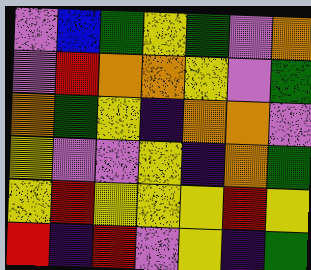[["violet", "blue", "green", "yellow", "green", "violet", "orange"], ["violet", "red", "orange", "orange", "yellow", "violet", "green"], ["orange", "green", "yellow", "indigo", "orange", "orange", "violet"], ["yellow", "violet", "violet", "yellow", "indigo", "orange", "green"], ["yellow", "red", "yellow", "yellow", "yellow", "red", "yellow"], ["red", "indigo", "red", "violet", "yellow", "indigo", "green"]]